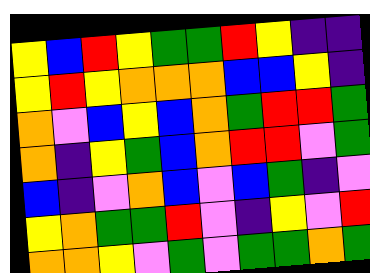[["yellow", "blue", "red", "yellow", "green", "green", "red", "yellow", "indigo", "indigo"], ["yellow", "red", "yellow", "orange", "orange", "orange", "blue", "blue", "yellow", "indigo"], ["orange", "violet", "blue", "yellow", "blue", "orange", "green", "red", "red", "green"], ["orange", "indigo", "yellow", "green", "blue", "orange", "red", "red", "violet", "green"], ["blue", "indigo", "violet", "orange", "blue", "violet", "blue", "green", "indigo", "violet"], ["yellow", "orange", "green", "green", "red", "violet", "indigo", "yellow", "violet", "red"], ["orange", "orange", "yellow", "violet", "green", "violet", "green", "green", "orange", "green"]]